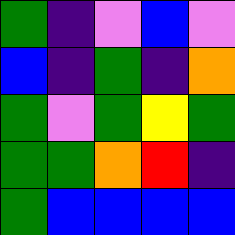[["green", "indigo", "violet", "blue", "violet"], ["blue", "indigo", "green", "indigo", "orange"], ["green", "violet", "green", "yellow", "green"], ["green", "green", "orange", "red", "indigo"], ["green", "blue", "blue", "blue", "blue"]]